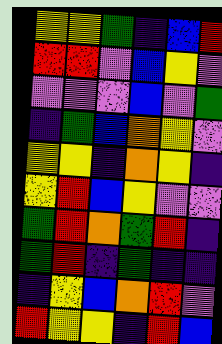[["yellow", "yellow", "green", "indigo", "blue", "red"], ["red", "red", "violet", "blue", "yellow", "violet"], ["violet", "violet", "violet", "blue", "violet", "green"], ["indigo", "green", "blue", "orange", "yellow", "violet"], ["yellow", "yellow", "indigo", "orange", "yellow", "indigo"], ["yellow", "red", "blue", "yellow", "violet", "violet"], ["green", "red", "orange", "green", "red", "indigo"], ["green", "red", "indigo", "green", "indigo", "indigo"], ["indigo", "yellow", "blue", "orange", "red", "violet"], ["red", "yellow", "yellow", "indigo", "red", "blue"]]